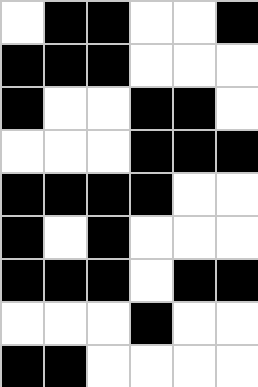[["white", "black", "black", "white", "white", "black"], ["black", "black", "black", "white", "white", "white"], ["black", "white", "white", "black", "black", "white"], ["white", "white", "white", "black", "black", "black"], ["black", "black", "black", "black", "white", "white"], ["black", "white", "black", "white", "white", "white"], ["black", "black", "black", "white", "black", "black"], ["white", "white", "white", "black", "white", "white"], ["black", "black", "white", "white", "white", "white"]]